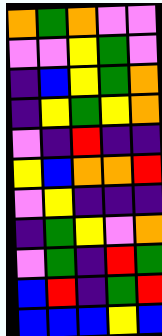[["orange", "green", "orange", "violet", "violet"], ["violet", "violet", "yellow", "green", "violet"], ["indigo", "blue", "yellow", "green", "orange"], ["indigo", "yellow", "green", "yellow", "orange"], ["violet", "indigo", "red", "indigo", "indigo"], ["yellow", "blue", "orange", "orange", "red"], ["violet", "yellow", "indigo", "indigo", "indigo"], ["indigo", "green", "yellow", "violet", "orange"], ["violet", "green", "indigo", "red", "green"], ["blue", "red", "indigo", "green", "red"], ["blue", "blue", "blue", "yellow", "blue"]]